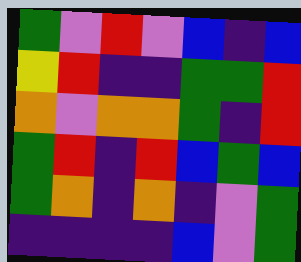[["green", "violet", "red", "violet", "blue", "indigo", "blue"], ["yellow", "red", "indigo", "indigo", "green", "green", "red"], ["orange", "violet", "orange", "orange", "green", "indigo", "red"], ["green", "red", "indigo", "red", "blue", "green", "blue"], ["green", "orange", "indigo", "orange", "indigo", "violet", "green"], ["indigo", "indigo", "indigo", "indigo", "blue", "violet", "green"]]